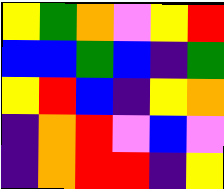[["yellow", "green", "orange", "violet", "yellow", "red"], ["blue", "blue", "green", "blue", "indigo", "green"], ["yellow", "red", "blue", "indigo", "yellow", "orange"], ["indigo", "orange", "red", "violet", "blue", "violet"], ["indigo", "orange", "red", "red", "indigo", "yellow"]]